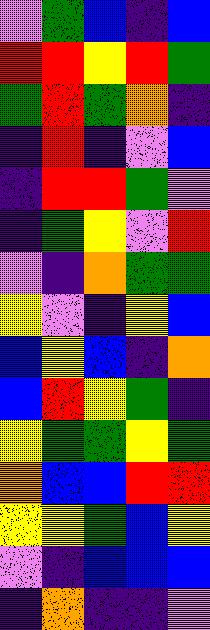[["violet", "green", "blue", "indigo", "blue"], ["red", "red", "yellow", "red", "green"], ["green", "red", "green", "orange", "indigo"], ["indigo", "red", "indigo", "violet", "blue"], ["indigo", "red", "red", "green", "violet"], ["indigo", "green", "yellow", "violet", "red"], ["violet", "indigo", "orange", "green", "green"], ["yellow", "violet", "indigo", "yellow", "blue"], ["blue", "yellow", "blue", "indigo", "orange"], ["blue", "red", "yellow", "green", "indigo"], ["yellow", "green", "green", "yellow", "green"], ["orange", "blue", "blue", "red", "red"], ["yellow", "yellow", "green", "blue", "yellow"], ["violet", "indigo", "blue", "blue", "blue"], ["indigo", "orange", "indigo", "indigo", "violet"]]